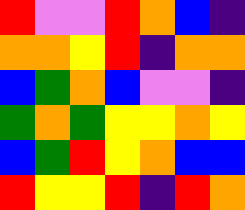[["red", "violet", "violet", "red", "orange", "blue", "indigo"], ["orange", "orange", "yellow", "red", "indigo", "orange", "orange"], ["blue", "green", "orange", "blue", "violet", "violet", "indigo"], ["green", "orange", "green", "yellow", "yellow", "orange", "yellow"], ["blue", "green", "red", "yellow", "orange", "blue", "blue"], ["red", "yellow", "yellow", "red", "indigo", "red", "orange"]]